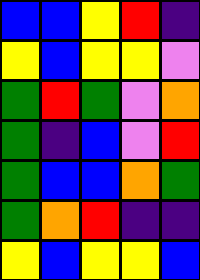[["blue", "blue", "yellow", "red", "indigo"], ["yellow", "blue", "yellow", "yellow", "violet"], ["green", "red", "green", "violet", "orange"], ["green", "indigo", "blue", "violet", "red"], ["green", "blue", "blue", "orange", "green"], ["green", "orange", "red", "indigo", "indigo"], ["yellow", "blue", "yellow", "yellow", "blue"]]